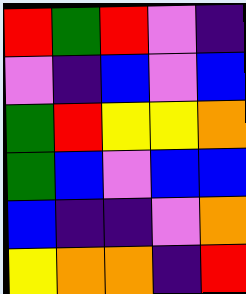[["red", "green", "red", "violet", "indigo"], ["violet", "indigo", "blue", "violet", "blue"], ["green", "red", "yellow", "yellow", "orange"], ["green", "blue", "violet", "blue", "blue"], ["blue", "indigo", "indigo", "violet", "orange"], ["yellow", "orange", "orange", "indigo", "red"]]